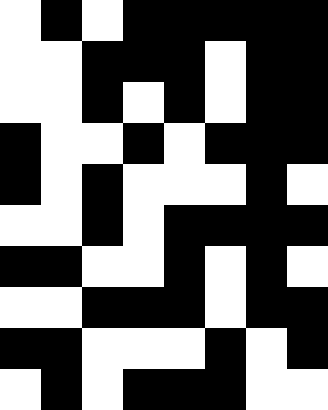[["white", "black", "white", "black", "black", "black", "black", "black"], ["white", "white", "black", "black", "black", "white", "black", "black"], ["white", "white", "black", "white", "black", "white", "black", "black"], ["black", "white", "white", "black", "white", "black", "black", "black"], ["black", "white", "black", "white", "white", "white", "black", "white"], ["white", "white", "black", "white", "black", "black", "black", "black"], ["black", "black", "white", "white", "black", "white", "black", "white"], ["white", "white", "black", "black", "black", "white", "black", "black"], ["black", "black", "white", "white", "white", "black", "white", "black"], ["white", "black", "white", "black", "black", "black", "white", "white"]]